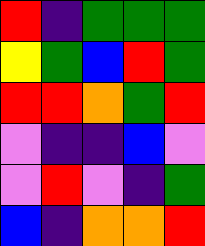[["red", "indigo", "green", "green", "green"], ["yellow", "green", "blue", "red", "green"], ["red", "red", "orange", "green", "red"], ["violet", "indigo", "indigo", "blue", "violet"], ["violet", "red", "violet", "indigo", "green"], ["blue", "indigo", "orange", "orange", "red"]]